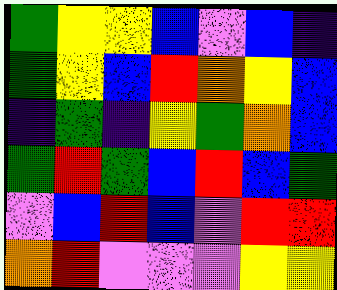[["green", "yellow", "yellow", "blue", "violet", "blue", "indigo"], ["green", "yellow", "blue", "red", "orange", "yellow", "blue"], ["indigo", "green", "indigo", "yellow", "green", "orange", "blue"], ["green", "red", "green", "blue", "red", "blue", "green"], ["violet", "blue", "red", "blue", "violet", "red", "red"], ["orange", "red", "violet", "violet", "violet", "yellow", "yellow"]]